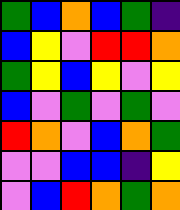[["green", "blue", "orange", "blue", "green", "indigo"], ["blue", "yellow", "violet", "red", "red", "orange"], ["green", "yellow", "blue", "yellow", "violet", "yellow"], ["blue", "violet", "green", "violet", "green", "violet"], ["red", "orange", "violet", "blue", "orange", "green"], ["violet", "violet", "blue", "blue", "indigo", "yellow"], ["violet", "blue", "red", "orange", "green", "orange"]]